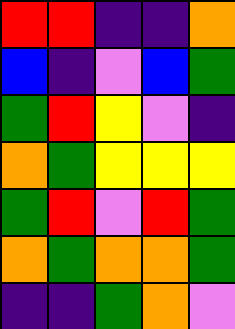[["red", "red", "indigo", "indigo", "orange"], ["blue", "indigo", "violet", "blue", "green"], ["green", "red", "yellow", "violet", "indigo"], ["orange", "green", "yellow", "yellow", "yellow"], ["green", "red", "violet", "red", "green"], ["orange", "green", "orange", "orange", "green"], ["indigo", "indigo", "green", "orange", "violet"]]